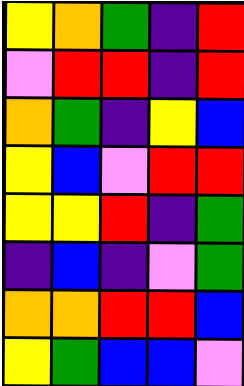[["yellow", "orange", "green", "indigo", "red"], ["violet", "red", "red", "indigo", "red"], ["orange", "green", "indigo", "yellow", "blue"], ["yellow", "blue", "violet", "red", "red"], ["yellow", "yellow", "red", "indigo", "green"], ["indigo", "blue", "indigo", "violet", "green"], ["orange", "orange", "red", "red", "blue"], ["yellow", "green", "blue", "blue", "violet"]]